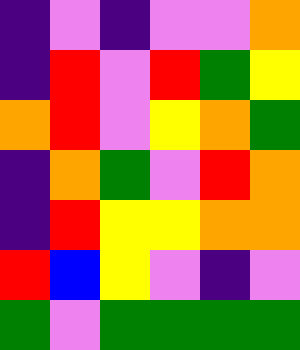[["indigo", "violet", "indigo", "violet", "violet", "orange"], ["indigo", "red", "violet", "red", "green", "yellow"], ["orange", "red", "violet", "yellow", "orange", "green"], ["indigo", "orange", "green", "violet", "red", "orange"], ["indigo", "red", "yellow", "yellow", "orange", "orange"], ["red", "blue", "yellow", "violet", "indigo", "violet"], ["green", "violet", "green", "green", "green", "green"]]